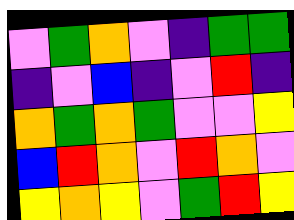[["violet", "green", "orange", "violet", "indigo", "green", "green"], ["indigo", "violet", "blue", "indigo", "violet", "red", "indigo"], ["orange", "green", "orange", "green", "violet", "violet", "yellow"], ["blue", "red", "orange", "violet", "red", "orange", "violet"], ["yellow", "orange", "yellow", "violet", "green", "red", "yellow"]]